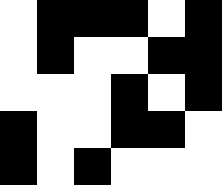[["white", "black", "black", "black", "white", "black"], ["white", "black", "white", "white", "black", "black"], ["white", "white", "white", "black", "white", "black"], ["black", "white", "white", "black", "black", "white"], ["black", "white", "black", "white", "white", "white"]]